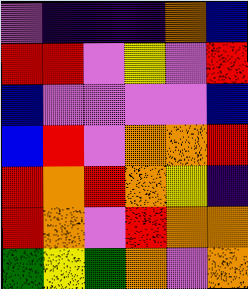[["violet", "indigo", "indigo", "indigo", "orange", "blue"], ["red", "red", "violet", "yellow", "violet", "red"], ["blue", "violet", "violet", "violet", "violet", "blue"], ["blue", "red", "violet", "orange", "orange", "red"], ["red", "orange", "red", "orange", "yellow", "indigo"], ["red", "orange", "violet", "red", "orange", "orange"], ["green", "yellow", "green", "orange", "violet", "orange"]]